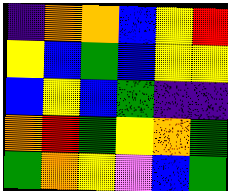[["indigo", "orange", "orange", "blue", "yellow", "red"], ["yellow", "blue", "green", "blue", "yellow", "yellow"], ["blue", "yellow", "blue", "green", "indigo", "indigo"], ["orange", "red", "green", "yellow", "orange", "green"], ["green", "orange", "yellow", "violet", "blue", "green"]]